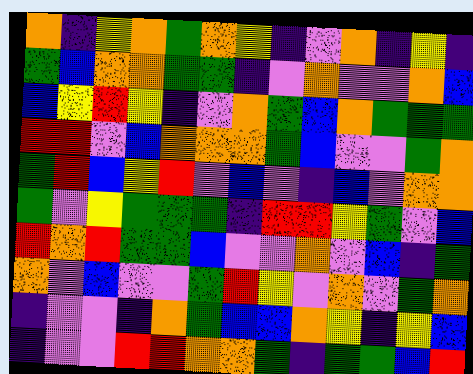[["orange", "indigo", "yellow", "orange", "green", "orange", "yellow", "indigo", "violet", "orange", "indigo", "yellow", "indigo"], ["green", "blue", "orange", "orange", "green", "green", "indigo", "violet", "orange", "violet", "violet", "orange", "blue"], ["blue", "yellow", "red", "yellow", "indigo", "violet", "orange", "green", "blue", "orange", "green", "green", "green"], ["red", "red", "violet", "blue", "orange", "orange", "orange", "green", "blue", "violet", "violet", "green", "orange"], ["green", "red", "blue", "yellow", "red", "violet", "blue", "violet", "indigo", "blue", "violet", "orange", "orange"], ["green", "violet", "yellow", "green", "green", "green", "indigo", "red", "red", "yellow", "green", "violet", "blue"], ["red", "orange", "red", "green", "green", "blue", "violet", "violet", "orange", "violet", "blue", "indigo", "green"], ["orange", "violet", "blue", "violet", "violet", "green", "red", "yellow", "violet", "orange", "violet", "green", "orange"], ["indigo", "violet", "violet", "indigo", "orange", "green", "blue", "blue", "orange", "yellow", "indigo", "yellow", "blue"], ["indigo", "violet", "violet", "red", "red", "orange", "orange", "green", "indigo", "green", "green", "blue", "red"]]